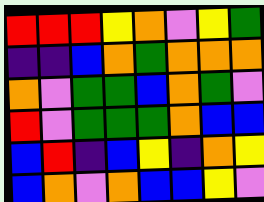[["red", "red", "red", "yellow", "orange", "violet", "yellow", "green"], ["indigo", "indigo", "blue", "orange", "green", "orange", "orange", "orange"], ["orange", "violet", "green", "green", "blue", "orange", "green", "violet"], ["red", "violet", "green", "green", "green", "orange", "blue", "blue"], ["blue", "red", "indigo", "blue", "yellow", "indigo", "orange", "yellow"], ["blue", "orange", "violet", "orange", "blue", "blue", "yellow", "violet"]]